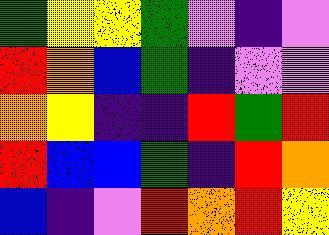[["green", "yellow", "yellow", "green", "violet", "indigo", "violet"], ["red", "orange", "blue", "green", "indigo", "violet", "violet"], ["orange", "yellow", "indigo", "indigo", "red", "green", "red"], ["red", "blue", "blue", "green", "indigo", "red", "orange"], ["blue", "indigo", "violet", "red", "orange", "red", "yellow"]]